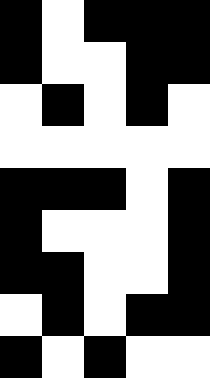[["black", "white", "black", "black", "black"], ["black", "white", "white", "black", "black"], ["white", "black", "white", "black", "white"], ["white", "white", "white", "white", "white"], ["black", "black", "black", "white", "black"], ["black", "white", "white", "white", "black"], ["black", "black", "white", "white", "black"], ["white", "black", "white", "black", "black"], ["black", "white", "black", "white", "white"]]